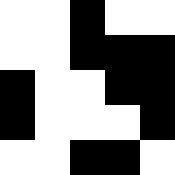[["white", "white", "black", "white", "white"], ["white", "white", "black", "black", "black"], ["black", "white", "white", "black", "black"], ["black", "white", "white", "white", "black"], ["white", "white", "black", "black", "white"]]